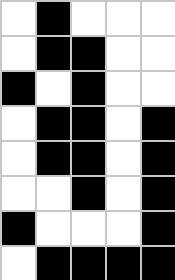[["white", "black", "white", "white", "white"], ["white", "black", "black", "white", "white"], ["black", "white", "black", "white", "white"], ["white", "black", "black", "white", "black"], ["white", "black", "black", "white", "black"], ["white", "white", "black", "white", "black"], ["black", "white", "white", "white", "black"], ["white", "black", "black", "black", "black"]]